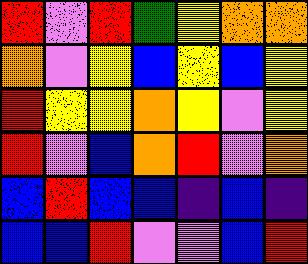[["red", "violet", "red", "green", "yellow", "orange", "orange"], ["orange", "violet", "yellow", "blue", "yellow", "blue", "yellow"], ["red", "yellow", "yellow", "orange", "yellow", "violet", "yellow"], ["red", "violet", "blue", "orange", "red", "violet", "orange"], ["blue", "red", "blue", "blue", "indigo", "blue", "indigo"], ["blue", "blue", "red", "violet", "violet", "blue", "red"]]